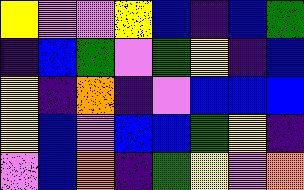[["yellow", "violet", "violet", "yellow", "blue", "indigo", "blue", "green"], ["indigo", "blue", "green", "violet", "green", "yellow", "indigo", "blue"], ["yellow", "indigo", "orange", "indigo", "violet", "blue", "blue", "blue"], ["yellow", "blue", "violet", "blue", "blue", "green", "yellow", "indigo"], ["violet", "blue", "orange", "indigo", "green", "yellow", "violet", "orange"]]